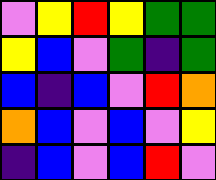[["violet", "yellow", "red", "yellow", "green", "green"], ["yellow", "blue", "violet", "green", "indigo", "green"], ["blue", "indigo", "blue", "violet", "red", "orange"], ["orange", "blue", "violet", "blue", "violet", "yellow"], ["indigo", "blue", "violet", "blue", "red", "violet"]]